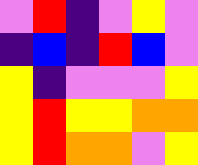[["violet", "red", "indigo", "violet", "yellow", "violet"], ["indigo", "blue", "indigo", "red", "blue", "violet"], ["yellow", "indigo", "violet", "violet", "violet", "yellow"], ["yellow", "red", "yellow", "yellow", "orange", "orange"], ["yellow", "red", "orange", "orange", "violet", "yellow"]]